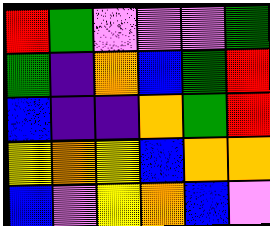[["red", "green", "violet", "violet", "violet", "green"], ["green", "indigo", "orange", "blue", "green", "red"], ["blue", "indigo", "indigo", "orange", "green", "red"], ["yellow", "orange", "yellow", "blue", "orange", "orange"], ["blue", "violet", "yellow", "orange", "blue", "violet"]]